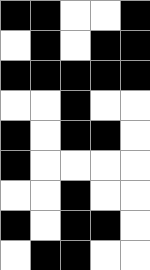[["black", "black", "white", "white", "black"], ["white", "black", "white", "black", "black"], ["black", "black", "black", "black", "black"], ["white", "white", "black", "white", "white"], ["black", "white", "black", "black", "white"], ["black", "white", "white", "white", "white"], ["white", "white", "black", "white", "white"], ["black", "white", "black", "black", "white"], ["white", "black", "black", "white", "white"]]